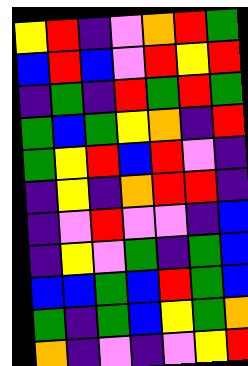[["yellow", "red", "indigo", "violet", "orange", "red", "green"], ["blue", "red", "blue", "violet", "red", "yellow", "red"], ["indigo", "green", "indigo", "red", "green", "red", "green"], ["green", "blue", "green", "yellow", "orange", "indigo", "red"], ["green", "yellow", "red", "blue", "red", "violet", "indigo"], ["indigo", "yellow", "indigo", "orange", "red", "red", "indigo"], ["indigo", "violet", "red", "violet", "violet", "indigo", "blue"], ["indigo", "yellow", "violet", "green", "indigo", "green", "blue"], ["blue", "blue", "green", "blue", "red", "green", "blue"], ["green", "indigo", "green", "blue", "yellow", "green", "orange"], ["orange", "indigo", "violet", "indigo", "violet", "yellow", "red"]]